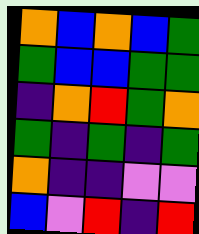[["orange", "blue", "orange", "blue", "green"], ["green", "blue", "blue", "green", "green"], ["indigo", "orange", "red", "green", "orange"], ["green", "indigo", "green", "indigo", "green"], ["orange", "indigo", "indigo", "violet", "violet"], ["blue", "violet", "red", "indigo", "red"]]